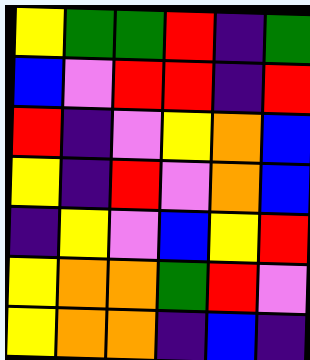[["yellow", "green", "green", "red", "indigo", "green"], ["blue", "violet", "red", "red", "indigo", "red"], ["red", "indigo", "violet", "yellow", "orange", "blue"], ["yellow", "indigo", "red", "violet", "orange", "blue"], ["indigo", "yellow", "violet", "blue", "yellow", "red"], ["yellow", "orange", "orange", "green", "red", "violet"], ["yellow", "orange", "orange", "indigo", "blue", "indigo"]]